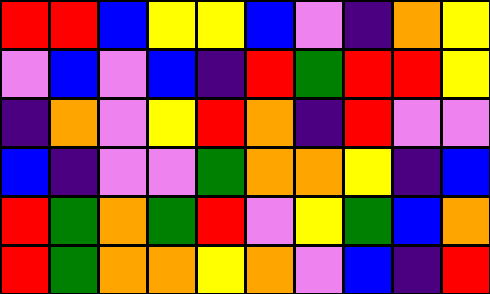[["red", "red", "blue", "yellow", "yellow", "blue", "violet", "indigo", "orange", "yellow"], ["violet", "blue", "violet", "blue", "indigo", "red", "green", "red", "red", "yellow"], ["indigo", "orange", "violet", "yellow", "red", "orange", "indigo", "red", "violet", "violet"], ["blue", "indigo", "violet", "violet", "green", "orange", "orange", "yellow", "indigo", "blue"], ["red", "green", "orange", "green", "red", "violet", "yellow", "green", "blue", "orange"], ["red", "green", "orange", "orange", "yellow", "orange", "violet", "blue", "indigo", "red"]]